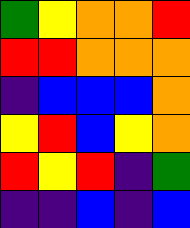[["green", "yellow", "orange", "orange", "red"], ["red", "red", "orange", "orange", "orange"], ["indigo", "blue", "blue", "blue", "orange"], ["yellow", "red", "blue", "yellow", "orange"], ["red", "yellow", "red", "indigo", "green"], ["indigo", "indigo", "blue", "indigo", "blue"]]